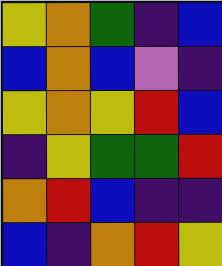[["yellow", "orange", "green", "indigo", "blue"], ["blue", "orange", "blue", "violet", "indigo"], ["yellow", "orange", "yellow", "red", "blue"], ["indigo", "yellow", "green", "green", "red"], ["orange", "red", "blue", "indigo", "indigo"], ["blue", "indigo", "orange", "red", "yellow"]]